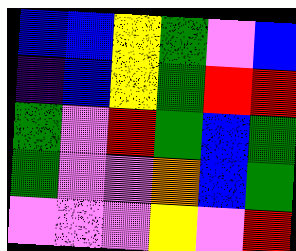[["blue", "blue", "yellow", "green", "violet", "blue"], ["indigo", "blue", "yellow", "green", "red", "red"], ["green", "violet", "red", "green", "blue", "green"], ["green", "violet", "violet", "orange", "blue", "green"], ["violet", "violet", "violet", "yellow", "violet", "red"]]